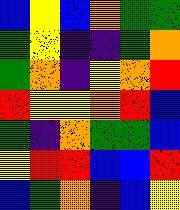[["blue", "yellow", "blue", "orange", "green", "green"], ["green", "yellow", "indigo", "indigo", "green", "orange"], ["green", "orange", "indigo", "yellow", "orange", "red"], ["red", "yellow", "yellow", "orange", "red", "blue"], ["green", "indigo", "orange", "green", "green", "blue"], ["yellow", "red", "red", "blue", "blue", "red"], ["blue", "green", "orange", "indigo", "blue", "yellow"]]